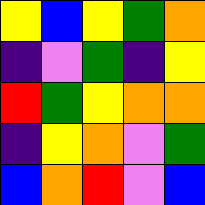[["yellow", "blue", "yellow", "green", "orange"], ["indigo", "violet", "green", "indigo", "yellow"], ["red", "green", "yellow", "orange", "orange"], ["indigo", "yellow", "orange", "violet", "green"], ["blue", "orange", "red", "violet", "blue"]]